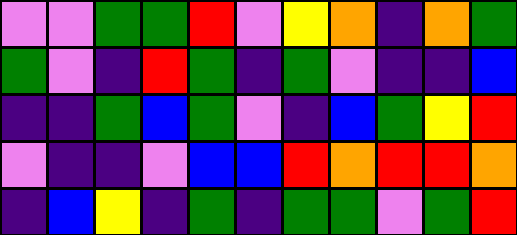[["violet", "violet", "green", "green", "red", "violet", "yellow", "orange", "indigo", "orange", "green"], ["green", "violet", "indigo", "red", "green", "indigo", "green", "violet", "indigo", "indigo", "blue"], ["indigo", "indigo", "green", "blue", "green", "violet", "indigo", "blue", "green", "yellow", "red"], ["violet", "indigo", "indigo", "violet", "blue", "blue", "red", "orange", "red", "red", "orange"], ["indigo", "blue", "yellow", "indigo", "green", "indigo", "green", "green", "violet", "green", "red"]]